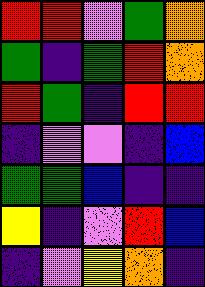[["red", "red", "violet", "green", "orange"], ["green", "indigo", "green", "red", "orange"], ["red", "green", "indigo", "red", "red"], ["indigo", "violet", "violet", "indigo", "blue"], ["green", "green", "blue", "indigo", "indigo"], ["yellow", "indigo", "violet", "red", "blue"], ["indigo", "violet", "yellow", "orange", "indigo"]]